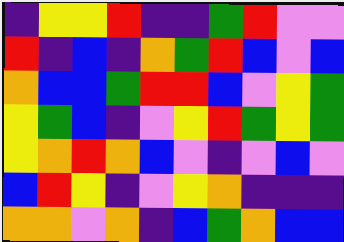[["indigo", "yellow", "yellow", "red", "indigo", "indigo", "green", "red", "violet", "violet"], ["red", "indigo", "blue", "indigo", "orange", "green", "red", "blue", "violet", "blue"], ["orange", "blue", "blue", "green", "red", "red", "blue", "violet", "yellow", "green"], ["yellow", "green", "blue", "indigo", "violet", "yellow", "red", "green", "yellow", "green"], ["yellow", "orange", "red", "orange", "blue", "violet", "indigo", "violet", "blue", "violet"], ["blue", "red", "yellow", "indigo", "violet", "yellow", "orange", "indigo", "indigo", "indigo"], ["orange", "orange", "violet", "orange", "indigo", "blue", "green", "orange", "blue", "blue"]]